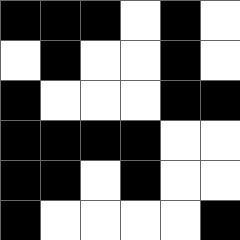[["black", "black", "black", "white", "black", "white"], ["white", "black", "white", "white", "black", "white"], ["black", "white", "white", "white", "black", "black"], ["black", "black", "black", "black", "white", "white"], ["black", "black", "white", "black", "white", "white"], ["black", "white", "white", "white", "white", "black"]]